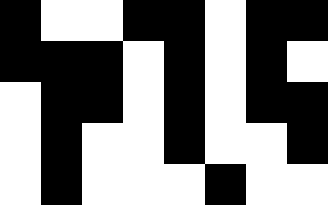[["black", "white", "white", "black", "black", "white", "black", "black"], ["black", "black", "black", "white", "black", "white", "black", "white"], ["white", "black", "black", "white", "black", "white", "black", "black"], ["white", "black", "white", "white", "black", "white", "white", "black"], ["white", "black", "white", "white", "white", "black", "white", "white"]]